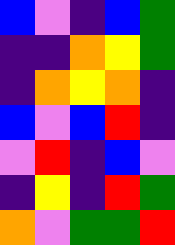[["blue", "violet", "indigo", "blue", "green"], ["indigo", "indigo", "orange", "yellow", "green"], ["indigo", "orange", "yellow", "orange", "indigo"], ["blue", "violet", "blue", "red", "indigo"], ["violet", "red", "indigo", "blue", "violet"], ["indigo", "yellow", "indigo", "red", "green"], ["orange", "violet", "green", "green", "red"]]